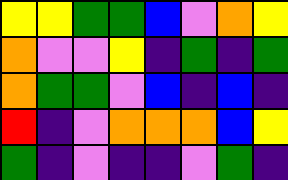[["yellow", "yellow", "green", "green", "blue", "violet", "orange", "yellow"], ["orange", "violet", "violet", "yellow", "indigo", "green", "indigo", "green"], ["orange", "green", "green", "violet", "blue", "indigo", "blue", "indigo"], ["red", "indigo", "violet", "orange", "orange", "orange", "blue", "yellow"], ["green", "indigo", "violet", "indigo", "indigo", "violet", "green", "indigo"]]